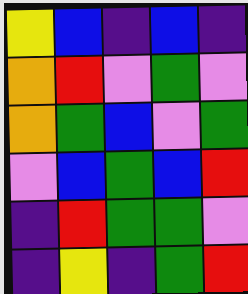[["yellow", "blue", "indigo", "blue", "indigo"], ["orange", "red", "violet", "green", "violet"], ["orange", "green", "blue", "violet", "green"], ["violet", "blue", "green", "blue", "red"], ["indigo", "red", "green", "green", "violet"], ["indigo", "yellow", "indigo", "green", "red"]]